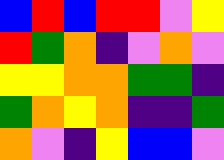[["blue", "red", "blue", "red", "red", "violet", "yellow"], ["red", "green", "orange", "indigo", "violet", "orange", "violet"], ["yellow", "yellow", "orange", "orange", "green", "green", "indigo"], ["green", "orange", "yellow", "orange", "indigo", "indigo", "green"], ["orange", "violet", "indigo", "yellow", "blue", "blue", "violet"]]